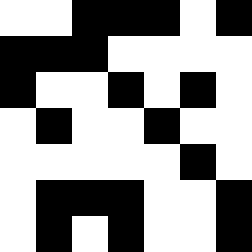[["white", "white", "black", "black", "black", "white", "black"], ["black", "black", "black", "white", "white", "white", "white"], ["black", "white", "white", "black", "white", "black", "white"], ["white", "black", "white", "white", "black", "white", "white"], ["white", "white", "white", "white", "white", "black", "white"], ["white", "black", "black", "black", "white", "white", "black"], ["white", "black", "white", "black", "white", "white", "black"]]